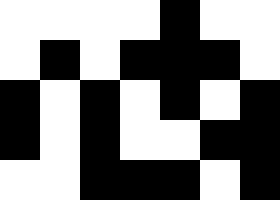[["white", "white", "white", "white", "black", "white", "white"], ["white", "black", "white", "black", "black", "black", "white"], ["black", "white", "black", "white", "black", "white", "black"], ["black", "white", "black", "white", "white", "black", "black"], ["white", "white", "black", "black", "black", "white", "black"]]